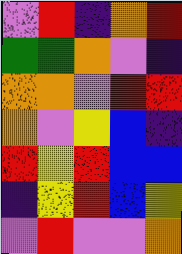[["violet", "red", "indigo", "orange", "red"], ["green", "green", "orange", "violet", "indigo"], ["orange", "orange", "violet", "red", "red"], ["orange", "violet", "yellow", "blue", "indigo"], ["red", "yellow", "red", "blue", "blue"], ["indigo", "yellow", "red", "blue", "yellow"], ["violet", "red", "violet", "violet", "orange"]]